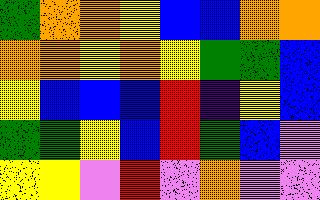[["green", "orange", "orange", "yellow", "blue", "blue", "orange", "orange"], ["orange", "orange", "yellow", "orange", "yellow", "green", "green", "blue"], ["yellow", "blue", "blue", "blue", "red", "indigo", "yellow", "blue"], ["green", "green", "yellow", "blue", "red", "green", "blue", "violet"], ["yellow", "yellow", "violet", "red", "violet", "orange", "violet", "violet"]]